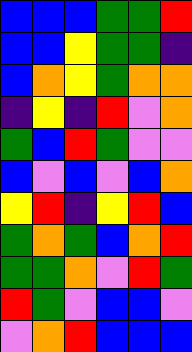[["blue", "blue", "blue", "green", "green", "red"], ["blue", "blue", "yellow", "green", "green", "indigo"], ["blue", "orange", "yellow", "green", "orange", "orange"], ["indigo", "yellow", "indigo", "red", "violet", "orange"], ["green", "blue", "red", "green", "violet", "violet"], ["blue", "violet", "blue", "violet", "blue", "orange"], ["yellow", "red", "indigo", "yellow", "red", "blue"], ["green", "orange", "green", "blue", "orange", "red"], ["green", "green", "orange", "violet", "red", "green"], ["red", "green", "violet", "blue", "blue", "violet"], ["violet", "orange", "red", "blue", "blue", "blue"]]